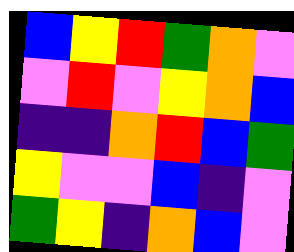[["blue", "yellow", "red", "green", "orange", "violet"], ["violet", "red", "violet", "yellow", "orange", "blue"], ["indigo", "indigo", "orange", "red", "blue", "green"], ["yellow", "violet", "violet", "blue", "indigo", "violet"], ["green", "yellow", "indigo", "orange", "blue", "violet"]]